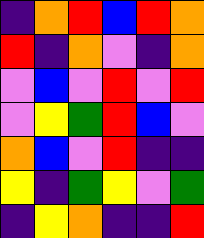[["indigo", "orange", "red", "blue", "red", "orange"], ["red", "indigo", "orange", "violet", "indigo", "orange"], ["violet", "blue", "violet", "red", "violet", "red"], ["violet", "yellow", "green", "red", "blue", "violet"], ["orange", "blue", "violet", "red", "indigo", "indigo"], ["yellow", "indigo", "green", "yellow", "violet", "green"], ["indigo", "yellow", "orange", "indigo", "indigo", "red"]]